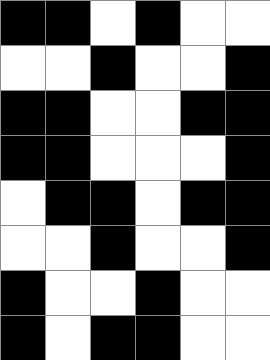[["black", "black", "white", "black", "white", "white"], ["white", "white", "black", "white", "white", "black"], ["black", "black", "white", "white", "black", "black"], ["black", "black", "white", "white", "white", "black"], ["white", "black", "black", "white", "black", "black"], ["white", "white", "black", "white", "white", "black"], ["black", "white", "white", "black", "white", "white"], ["black", "white", "black", "black", "white", "white"]]